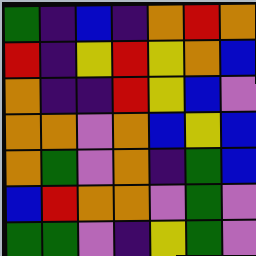[["green", "indigo", "blue", "indigo", "orange", "red", "orange"], ["red", "indigo", "yellow", "red", "yellow", "orange", "blue"], ["orange", "indigo", "indigo", "red", "yellow", "blue", "violet"], ["orange", "orange", "violet", "orange", "blue", "yellow", "blue"], ["orange", "green", "violet", "orange", "indigo", "green", "blue"], ["blue", "red", "orange", "orange", "violet", "green", "violet"], ["green", "green", "violet", "indigo", "yellow", "green", "violet"]]